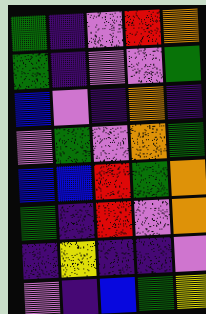[["green", "indigo", "violet", "red", "orange"], ["green", "indigo", "violet", "violet", "green"], ["blue", "violet", "indigo", "orange", "indigo"], ["violet", "green", "violet", "orange", "green"], ["blue", "blue", "red", "green", "orange"], ["green", "indigo", "red", "violet", "orange"], ["indigo", "yellow", "indigo", "indigo", "violet"], ["violet", "indigo", "blue", "green", "yellow"]]